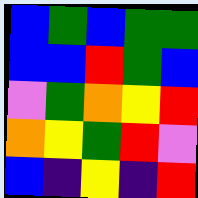[["blue", "green", "blue", "green", "green"], ["blue", "blue", "red", "green", "blue"], ["violet", "green", "orange", "yellow", "red"], ["orange", "yellow", "green", "red", "violet"], ["blue", "indigo", "yellow", "indigo", "red"]]